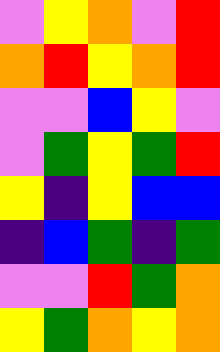[["violet", "yellow", "orange", "violet", "red"], ["orange", "red", "yellow", "orange", "red"], ["violet", "violet", "blue", "yellow", "violet"], ["violet", "green", "yellow", "green", "red"], ["yellow", "indigo", "yellow", "blue", "blue"], ["indigo", "blue", "green", "indigo", "green"], ["violet", "violet", "red", "green", "orange"], ["yellow", "green", "orange", "yellow", "orange"]]